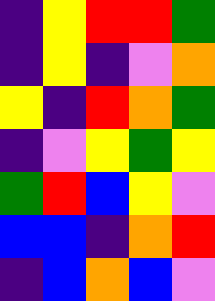[["indigo", "yellow", "red", "red", "green"], ["indigo", "yellow", "indigo", "violet", "orange"], ["yellow", "indigo", "red", "orange", "green"], ["indigo", "violet", "yellow", "green", "yellow"], ["green", "red", "blue", "yellow", "violet"], ["blue", "blue", "indigo", "orange", "red"], ["indigo", "blue", "orange", "blue", "violet"]]